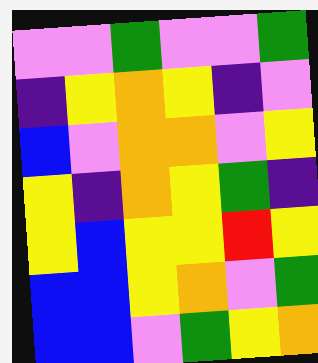[["violet", "violet", "green", "violet", "violet", "green"], ["indigo", "yellow", "orange", "yellow", "indigo", "violet"], ["blue", "violet", "orange", "orange", "violet", "yellow"], ["yellow", "indigo", "orange", "yellow", "green", "indigo"], ["yellow", "blue", "yellow", "yellow", "red", "yellow"], ["blue", "blue", "yellow", "orange", "violet", "green"], ["blue", "blue", "violet", "green", "yellow", "orange"]]